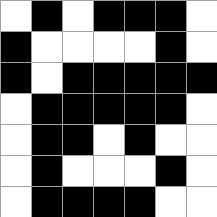[["white", "black", "white", "black", "black", "black", "white"], ["black", "white", "white", "white", "white", "black", "white"], ["black", "white", "black", "black", "black", "black", "black"], ["white", "black", "black", "black", "black", "black", "white"], ["white", "black", "black", "white", "black", "white", "white"], ["white", "black", "white", "white", "white", "black", "white"], ["white", "black", "black", "black", "black", "white", "white"]]